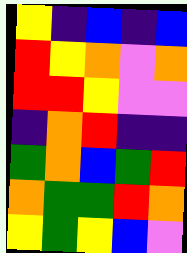[["yellow", "indigo", "blue", "indigo", "blue"], ["red", "yellow", "orange", "violet", "orange"], ["red", "red", "yellow", "violet", "violet"], ["indigo", "orange", "red", "indigo", "indigo"], ["green", "orange", "blue", "green", "red"], ["orange", "green", "green", "red", "orange"], ["yellow", "green", "yellow", "blue", "violet"]]